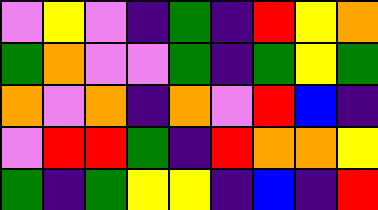[["violet", "yellow", "violet", "indigo", "green", "indigo", "red", "yellow", "orange"], ["green", "orange", "violet", "violet", "green", "indigo", "green", "yellow", "green"], ["orange", "violet", "orange", "indigo", "orange", "violet", "red", "blue", "indigo"], ["violet", "red", "red", "green", "indigo", "red", "orange", "orange", "yellow"], ["green", "indigo", "green", "yellow", "yellow", "indigo", "blue", "indigo", "red"]]